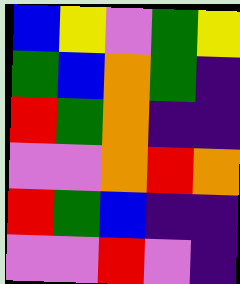[["blue", "yellow", "violet", "green", "yellow"], ["green", "blue", "orange", "green", "indigo"], ["red", "green", "orange", "indigo", "indigo"], ["violet", "violet", "orange", "red", "orange"], ["red", "green", "blue", "indigo", "indigo"], ["violet", "violet", "red", "violet", "indigo"]]